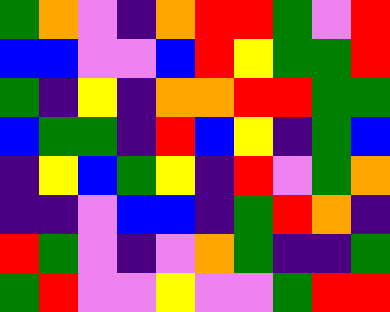[["green", "orange", "violet", "indigo", "orange", "red", "red", "green", "violet", "red"], ["blue", "blue", "violet", "violet", "blue", "red", "yellow", "green", "green", "red"], ["green", "indigo", "yellow", "indigo", "orange", "orange", "red", "red", "green", "green"], ["blue", "green", "green", "indigo", "red", "blue", "yellow", "indigo", "green", "blue"], ["indigo", "yellow", "blue", "green", "yellow", "indigo", "red", "violet", "green", "orange"], ["indigo", "indigo", "violet", "blue", "blue", "indigo", "green", "red", "orange", "indigo"], ["red", "green", "violet", "indigo", "violet", "orange", "green", "indigo", "indigo", "green"], ["green", "red", "violet", "violet", "yellow", "violet", "violet", "green", "red", "red"]]